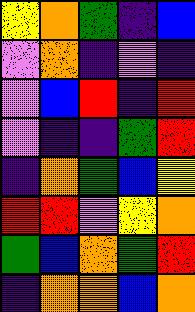[["yellow", "orange", "green", "indigo", "blue"], ["violet", "orange", "indigo", "violet", "indigo"], ["violet", "blue", "red", "indigo", "red"], ["violet", "indigo", "indigo", "green", "red"], ["indigo", "orange", "green", "blue", "yellow"], ["red", "red", "violet", "yellow", "orange"], ["green", "blue", "orange", "green", "red"], ["indigo", "orange", "orange", "blue", "orange"]]